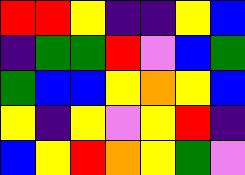[["red", "red", "yellow", "indigo", "indigo", "yellow", "blue"], ["indigo", "green", "green", "red", "violet", "blue", "green"], ["green", "blue", "blue", "yellow", "orange", "yellow", "blue"], ["yellow", "indigo", "yellow", "violet", "yellow", "red", "indigo"], ["blue", "yellow", "red", "orange", "yellow", "green", "violet"]]